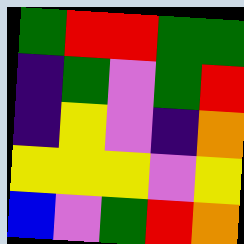[["green", "red", "red", "green", "green"], ["indigo", "green", "violet", "green", "red"], ["indigo", "yellow", "violet", "indigo", "orange"], ["yellow", "yellow", "yellow", "violet", "yellow"], ["blue", "violet", "green", "red", "orange"]]